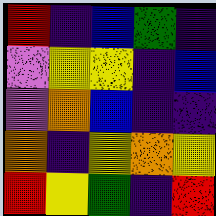[["red", "indigo", "blue", "green", "indigo"], ["violet", "yellow", "yellow", "indigo", "blue"], ["violet", "orange", "blue", "indigo", "indigo"], ["orange", "indigo", "yellow", "orange", "yellow"], ["red", "yellow", "green", "indigo", "red"]]